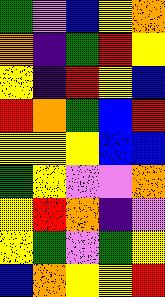[["green", "violet", "blue", "yellow", "orange"], ["orange", "indigo", "green", "red", "yellow"], ["yellow", "indigo", "red", "yellow", "blue"], ["red", "orange", "green", "blue", "red"], ["yellow", "yellow", "yellow", "blue", "blue"], ["green", "yellow", "violet", "violet", "orange"], ["yellow", "red", "orange", "indigo", "violet"], ["yellow", "green", "violet", "green", "yellow"], ["blue", "orange", "yellow", "yellow", "red"]]